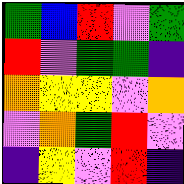[["green", "blue", "red", "violet", "green"], ["red", "violet", "green", "green", "indigo"], ["orange", "yellow", "yellow", "violet", "orange"], ["violet", "orange", "green", "red", "violet"], ["indigo", "yellow", "violet", "red", "indigo"]]